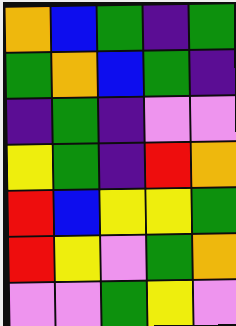[["orange", "blue", "green", "indigo", "green"], ["green", "orange", "blue", "green", "indigo"], ["indigo", "green", "indigo", "violet", "violet"], ["yellow", "green", "indigo", "red", "orange"], ["red", "blue", "yellow", "yellow", "green"], ["red", "yellow", "violet", "green", "orange"], ["violet", "violet", "green", "yellow", "violet"]]